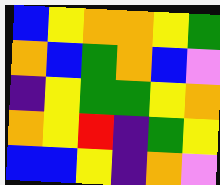[["blue", "yellow", "orange", "orange", "yellow", "green"], ["orange", "blue", "green", "orange", "blue", "violet"], ["indigo", "yellow", "green", "green", "yellow", "orange"], ["orange", "yellow", "red", "indigo", "green", "yellow"], ["blue", "blue", "yellow", "indigo", "orange", "violet"]]